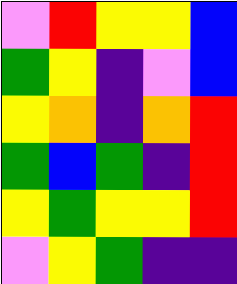[["violet", "red", "yellow", "yellow", "blue"], ["green", "yellow", "indigo", "violet", "blue"], ["yellow", "orange", "indigo", "orange", "red"], ["green", "blue", "green", "indigo", "red"], ["yellow", "green", "yellow", "yellow", "red"], ["violet", "yellow", "green", "indigo", "indigo"]]